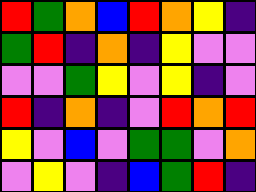[["red", "green", "orange", "blue", "red", "orange", "yellow", "indigo"], ["green", "red", "indigo", "orange", "indigo", "yellow", "violet", "violet"], ["violet", "violet", "green", "yellow", "violet", "yellow", "indigo", "violet"], ["red", "indigo", "orange", "indigo", "violet", "red", "orange", "red"], ["yellow", "violet", "blue", "violet", "green", "green", "violet", "orange"], ["violet", "yellow", "violet", "indigo", "blue", "green", "red", "indigo"]]